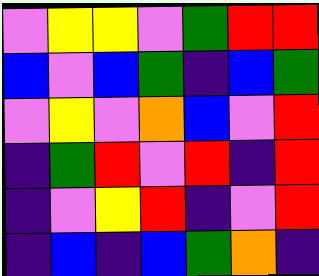[["violet", "yellow", "yellow", "violet", "green", "red", "red"], ["blue", "violet", "blue", "green", "indigo", "blue", "green"], ["violet", "yellow", "violet", "orange", "blue", "violet", "red"], ["indigo", "green", "red", "violet", "red", "indigo", "red"], ["indigo", "violet", "yellow", "red", "indigo", "violet", "red"], ["indigo", "blue", "indigo", "blue", "green", "orange", "indigo"]]